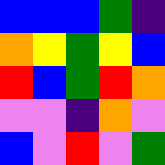[["blue", "blue", "blue", "green", "indigo"], ["orange", "yellow", "green", "yellow", "blue"], ["red", "blue", "green", "red", "orange"], ["violet", "violet", "indigo", "orange", "violet"], ["blue", "violet", "red", "violet", "green"]]